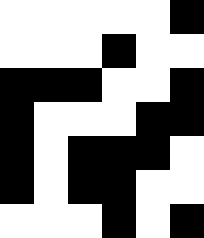[["white", "white", "white", "white", "white", "black"], ["white", "white", "white", "black", "white", "white"], ["black", "black", "black", "white", "white", "black"], ["black", "white", "white", "white", "black", "black"], ["black", "white", "black", "black", "black", "white"], ["black", "white", "black", "black", "white", "white"], ["white", "white", "white", "black", "white", "black"]]